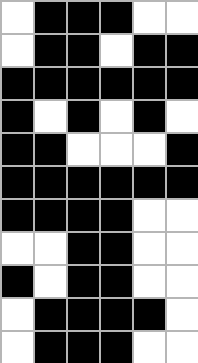[["white", "black", "black", "black", "white", "white"], ["white", "black", "black", "white", "black", "black"], ["black", "black", "black", "black", "black", "black"], ["black", "white", "black", "white", "black", "white"], ["black", "black", "white", "white", "white", "black"], ["black", "black", "black", "black", "black", "black"], ["black", "black", "black", "black", "white", "white"], ["white", "white", "black", "black", "white", "white"], ["black", "white", "black", "black", "white", "white"], ["white", "black", "black", "black", "black", "white"], ["white", "black", "black", "black", "white", "white"]]